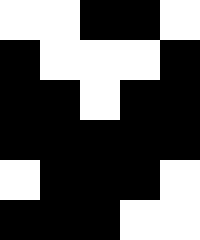[["white", "white", "black", "black", "white"], ["black", "white", "white", "white", "black"], ["black", "black", "white", "black", "black"], ["black", "black", "black", "black", "black"], ["white", "black", "black", "black", "white"], ["black", "black", "black", "white", "white"]]